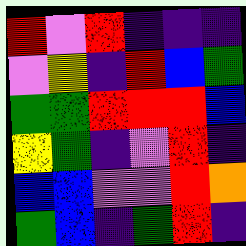[["red", "violet", "red", "indigo", "indigo", "indigo"], ["violet", "yellow", "indigo", "red", "blue", "green"], ["green", "green", "red", "red", "red", "blue"], ["yellow", "green", "indigo", "violet", "red", "indigo"], ["blue", "blue", "violet", "violet", "red", "orange"], ["green", "blue", "indigo", "green", "red", "indigo"]]